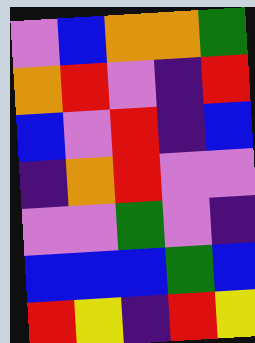[["violet", "blue", "orange", "orange", "green"], ["orange", "red", "violet", "indigo", "red"], ["blue", "violet", "red", "indigo", "blue"], ["indigo", "orange", "red", "violet", "violet"], ["violet", "violet", "green", "violet", "indigo"], ["blue", "blue", "blue", "green", "blue"], ["red", "yellow", "indigo", "red", "yellow"]]